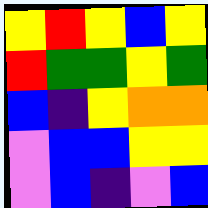[["yellow", "red", "yellow", "blue", "yellow"], ["red", "green", "green", "yellow", "green"], ["blue", "indigo", "yellow", "orange", "orange"], ["violet", "blue", "blue", "yellow", "yellow"], ["violet", "blue", "indigo", "violet", "blue"]]